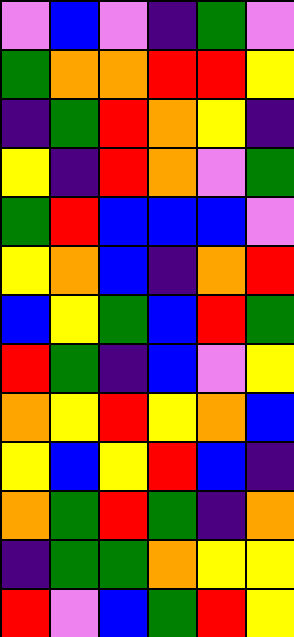[["violet", "blue", "violet", "indigo", "green", "violet"], ["green", "orange", "orange", "red", "red", "yellow"], ["indigo", "green", "red", "orange", "yellow", "indigo"], ["yellow", "indigo", "red", "orange", "violet", "green"], ["green", "red", "blue", "blue", "blue", "violet"], ["yellow", "orange", "blue", "indigo", "orange", "red"], ["blue", "yellow", "green", "blue", "red", "green"], ["red", "green", "indigo", "blue", "violet", "yellow"], ["orange", "yellow", "red", "yellow", "orange", "blue"], ["yellow", "blue", "yellow", "red", "blue", "indigo"], ["orange", "green", "red", "green", "indigo", "orange"], ["indigo", "green", "green", "orange", "yellow", "yellow"], ["red", "violet", "blue", "green", "red", "yellow"]]